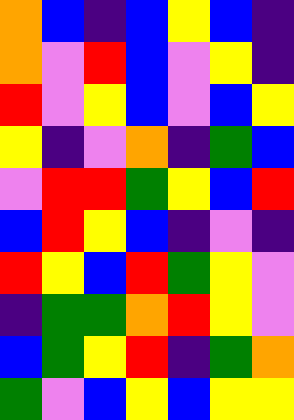[["orange", "blue", "indigo", "blue", "yellow", "blue", "indigo"], ["orange", "violet", "red", "blue", "violet", "yellow", "indigo"], ["red", "violet", "yellow", "blue", "violet", "blue", "yellow"], ["yellow", "indigo", "violet", "orange", "indigo", "green", "blue"], ["violet", "red", "red", "green", "yellow", "blue", "red"], ["blue", "red", "yellow", "blue", "indigo", "violet", "indigo"], ["red", "yellow", "blue", "red", "green", "yellow", "violet"], ["indigo", "green", "green", "orange", "red", "yellow", "violet"], ["blue", "green", "yellow", "red", "indigo", "green", "orange"], ["green", "violet", "blue", "yellow", "blue", "yellow", "yellow"]]